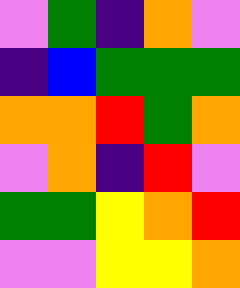[["violet", "green", "indigo", "orange", "violet"], ["indigo", "blue", "green", "green", "green"], ["orange", "orange", "red", "green", "orange"], ["violet", "orange", "indigo", "red", "violet"], ["green", "green", "yellow", "orange", "red"], ["violet", "violet", "yellow", "yellow", "orange"]]